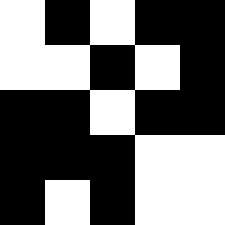[["white", "black", "white", "black", "black"], ["white", "white", "black", "white", "black"], ["black", "black", "white", "black", "black"], ["black", "black", "black", "white", "white"], ["black", "white", "black", "white", "white"]]